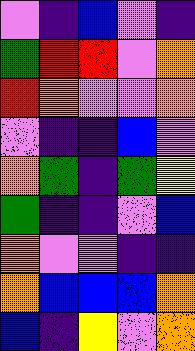[["violet", "indigo", "blue", "violet", "indigo"], ["green", "red", "red", "violet", "orange"], ["red", "orange", "violet", "violet", "orange"], ["violet", "indigo", "indigo", "blue", "violet"], ["orange", "green", "indigo", "green", "yellow"], ["green", "indigo", "indigo", "violet", "blue"], ["orange", "violet", "violet", "indigo", "indigo"], ["orange", "blue", "blue", "blue", "orange"], ["blue", "indigo", "yellow", "violet", "orange"]]